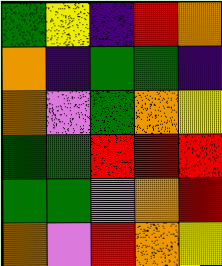[["green", "yellow", "indigo", "red", "orange"], ["orange", "indigo", "green", "green", "indigo"], ["orange", "violet", "green", "orange", "yellow"], ["green", "green", "red", "red", "red"], ["green", "green", "violet", "orange", "red"], ["orange", "violet", "red", "orange", "yellow"]]